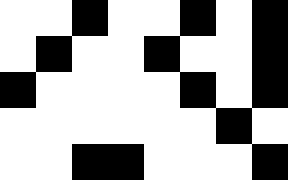[["white", "white", "black", "white", "white", "black", "white", "black"], ["white", "black", "white", "white", "black", "white", "white", "black"], ["black", "white", "white", "white", "white", "black", "white", "black"], ["white", "white", "white", "white", "white", "white", "black", "white"], ["white", "white", "black", "black", "white", "white", "white", "black"]]